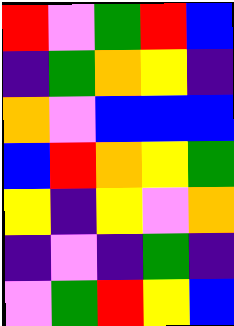[["red", "violet", "green", "red", "blue"], ["indigo", "green", "orange", "yellow", "indigo"], ["orange", "violet", "blue", "blue", "blue"], ["blue", "red", "orange", "yellow", "green"], ["yellow", "indigo", "yellow", "violet", "orange"], ["indigo", "violet", "indigo", "green", "indigo"], ["violet", "green", "red", "yellow", "blue"]]